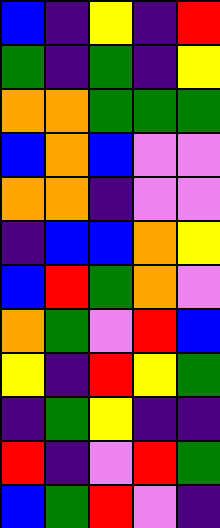[["blue", "indigo", "yellow", "indigo", "red"], ["green", "indigo", "green", "indigo", "yellow"], ["orange", "orange", "green", "green", "green"], ["blue", "orange", "blue", "violet", "violet"], ["orange", "orange", "indigo", "violet", "violet"], ["indigo", "blue", "blue", "orange", "yellow"], ["blue", "red", "green", "orange", "violet"], ["orange", "green", "violet", "red", "blue"], ["yellow", "indigo", "red", "yellow", "green"], ["indigo", "green", "yellow", "indigo", "indigo"], ["red", "indigo", "violet", "red", "green"], ["blue", "green", "red", "violet", "indigo"]]